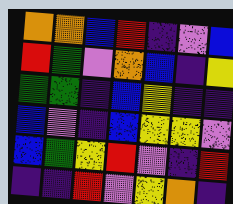[["orange", "orange", "blue", "red", "indigo", "violet", "blue"], ["red", "green", "violet", "orange", "blue", "indigo", "yellow"], ["green", "green", "indigo", "blue", "yellow", "indigo", "indigo"], ["blue", "violet", "indigo", "blue", "yellow", "yellow", "violet"], ["blue", "green", "yellow", "red", "violet", "indigo", "red"], ["indigo", "indigo", "red", "violet", "yellow", "orange", "indigo"]]